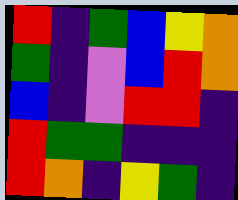[["red", "indigo", "green", "blue", "yellow", "orange"], ["green", "indigo", "violet", "blue", "red", "orange"], ["blue", "indigo", "violet", "red", "red", "indigo"], ["red", "green", "green", "indigo", "indigo", "indigo"], ["red", "orange", "indigo", "yellow", "green", "indigo"]]